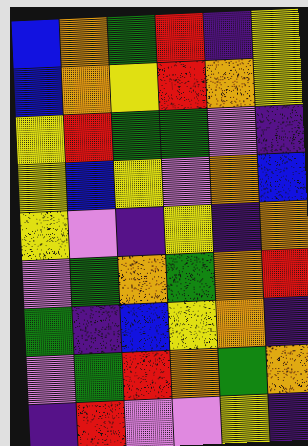[["blue", "orange", "green", "red", "indigo", "yellow"], ["blue", "orange", "yellow", "red", "orange", "yellow"], ["yellow", "red", "green", "green", "violet", "indigo"], ["yellow", "blue", "yellow", "violet", "orange", "blue"], ["yellow", "violet", "indigo", "yellow", "indigo", "orange"], ["violet", "green", "orange", "green", "orange", "red"], ["green", "indigo", "blue", "yellow", "orange", "indigo"], ["violet", "green", "red", "orange", "green", "orange"], ["indigo", "red", "violet", "violet", "yellow", "indigo"]]